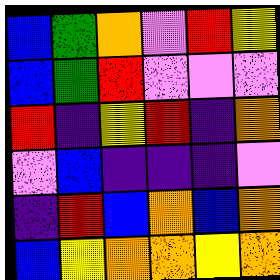[["blue", "green", "orange", "violet", "red", "yellow"], ["blue", "green", "red", "violet", "violet", "violet"], ["red", "indigo", "yellow", "red", "indigo", "orange"], ["violet", "blue", "indigo", "indigo", "indigo", "violet"], ["indigo", "red", "blue", "orange", "blue", "orange"], ["blue", "yellow", "orange", "orange", "yellow", "orange"]]